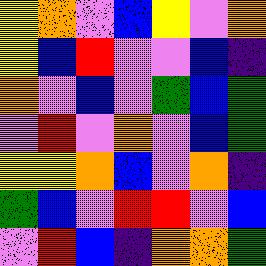[["yellow", "orange", "violet", "blue", "yellow", "violet", "orange"], ["yellow", "blue", "red", "violet", "violet", "blue", "indigo"], ["orange", "violet", "blue", "violet", "green", "blue", "green"], ["violet", "red", "violet", "orange", "violet", "blue", "green"], ["yellow", "yellow", "orange", "blue", "violet", "orange", "indigo"], ["green", "blue", "violet", "red", "red", "violet", "blue"], ["violet", "red", "blue", "indigo", "orange", "orange", "green"]]